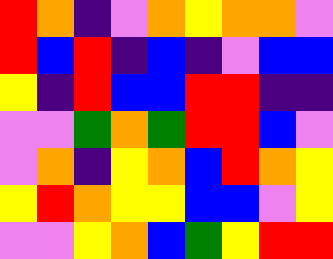[["red", "orange", "indigo", "violet", "orange", "yellow", "orange", "orange", "violet"], ["red", "blue", "red", "indigo", "blue", "indigo", "violet", "blue", "blue"], ["yellow", "indigo", "red", "blue", "blue", "red", "red", "indigo", "indigo"], ["violet", "violet", "green", "orange", "green", "red", "red", "blue", "violet"], ["violet", "orange", "indigo", "yellow", "orange", "blue", "red", "orange", "yellow"], ["yellow", "red", "orange", "yellow", "yellow", "blue", "blue", "violet", "yellow"], ["violet", "violet", "yellow", "orange", "blue", "green", "yellow", "red", "red"]]